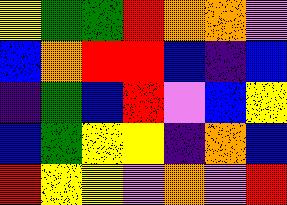[["yellow", "green", "green", "red", "orange", "orange", "violet"], ["blue", "orange", "red", "red", "blue", "indigo", "blue"], ["indigo", "green", "blue", "red", "violet", "blue", "yellow"], ["blue", "green", "yellow", "yellow", "indigo", "orange", "blue"], ["red", "yellow", "yellow", "violet", "orange", "violet", "red"]]